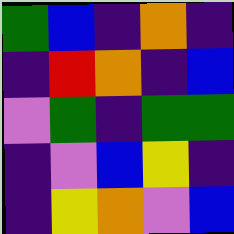[["green", "blue", "indigo", "orange", "indigo"], ["indigo", "red", "orange", "indigo", "blue"], ["violet", "green", "indigo", "green", "green"], ["indigo", "violet", "blue", "yellow", "indigo"], ["indigo", "yellow", "orange", "violet", "blue"]]